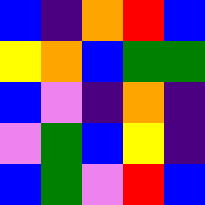[["blue", "indigo", "orange", "red", "blue"], ["yellow", "orange", "blue", "green", "green"], ["blue", "violet", "indigo", "orange", "indigo"], ["violet", "green", "blue", "yellow", "indigo"], ["blue", "green", "violet", "red", "blue"]]